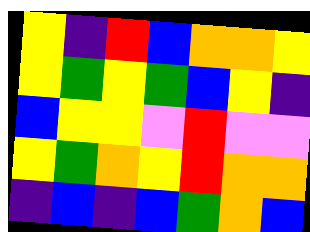[["yellow", "indigo", "red", "blue", "orange", "orange", "yellow"], ["yellow", "green", "yellow", "green", "blue", "yellow", "indigo"], ["blue", "yellow", "yellow", "violet", "red", "violet", "violet"], ["yellow", "green", "orange", "yellow", "red", "orange", "orange"], ["indigo", "blue", "indigo", "blue", "green", "orange", "blue"]]